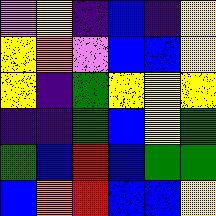[["violet", "yellow", "indigo", "blue", "indigo", "yellow"], ["yellow", "orange", "violet", "blue", "blue", "yellow"], ["yellow", "indigo", "green", "yellow", "yellow", "yellow"], ["indigo", "indigo", "green", "blue", "yellow", "green"], ["green", "blue", "red", "blue", "green", "green"], ["blue", "orange", "red", "blue", "blue", "yellow"]]